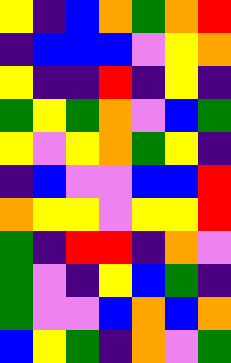[["yellow", "indigo", "blue", "orange", "green", "orange", "red"], ["indigo", "blue", "blue", "blue", "violet", "yellow", "orange"], ["yellow", "indigo", "indigo", "red", "indigo", "yellow", "indigo"], ["green", "yellow", "green", "orange", "violet", "blue", "green"], ["yellow", "violet", "yellow", "orange", "green", "yellow", "indigo"], ["indigo", "blue", "violet", "violet", "blue", "blue", "red"], ["orange", "yellow", "yellow", "violet", "yellow", "yellow", "red"], ["green", "indigo", "red", "red", "indigo", "orange", "violet"], ["green", "violet", "indigo", "yellow", "blue", "green", "indigo"], ["green", "violet", "violet", "blue", "orange", "blue", "orange"], ["blue", "yellow", "green", "indigo", "orange", "violet", "green"]]